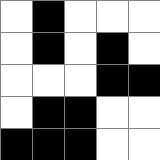[["white", "black", "white", "white", "white"], ["white", "black", "white", "black", "white"], ["white", "white", "white", "black", "black"], ["white", "black", "black", "white", "white"], ["black", "black", "black", "white", "white"]]